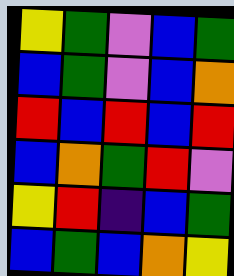[["yellow", "green", "violet", "blue", "green"], ["blue", "green", "violet", "blue", "orange"], ["red", "blue", "red", "blue", "red"], ["blue", "orange", "green", "red", "violet"], ["yellow", "red", "indigo", "blue", "green"], ["blue", "green", "blue", "orange", "yellow"]]